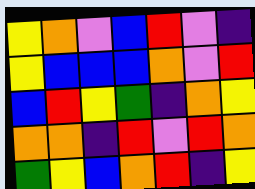[["yellow", "orange", "violet", "blue", "red", "violet", "indigo"], ["yellow", "blue", "blue", "blue", "orange", "violet", "red"], ["blue", "red", "yellow", "green", "indigo", "orange", "yellow"], ["orange", "orange", "indigo", "red", "violet", "red", "orange"], ["green", "yellow", "blue", "orange", "red", "indigo", "yellow"]]